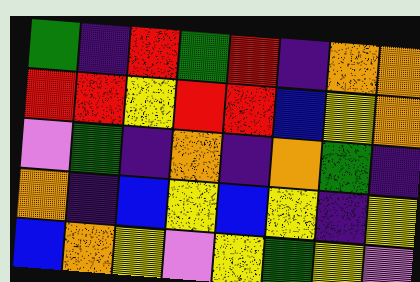[["green", "indigo", "red", "green", "red", "indigo", "orange", "orange"], ["red", "red", "yellow", "red", "red", "blue", "yellow", "orange"], ["violet", "green", "indigo", "orange", "indigo", "orange", "green", "indigo"], ["orange", "indigo", "blue", "yellow", "blue", "yellow", "indigo", "yellow"], ["blue", "orange", "yellow", "violet", "yellow", "green", "yellow", "violet"]]